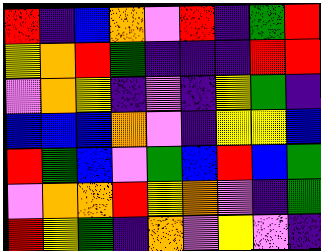[["red", "indigo", "blue", "orange", "violet", "red", "indigo", "green", "red"], ["yellow", "orange", "red", "green", "indigo", "indigo", "indigo", "red", "red"], ["violet", "orange", "yellow", "indigo", "violet", "indigo", "yellow", "green", "indigo"], ["blue", "blue", "blue", "orange", "violet", "indigo", "yellow", "yellow", "blue"], ["red", "green", "blue", "violet", "green", "blue", "red", "blue", "green"], ["violet", "orange", "orange", "red", "yellow", "orange", "violet", "indigo", "green"], ["red", "yellow", "green", "indigo", "orange", "violet", "yellow", "violet", "indigo"]]